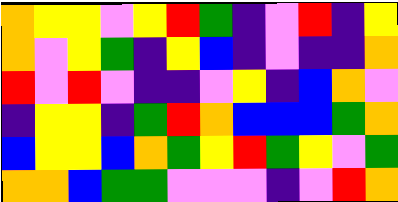[["orange", "yellow", "yellow", "violet", "yellow", "red", "green", "indigo", "violet", "red", "indigo", "yellow"], ["orange", "violet", "yellow", "green", "indigo", "yellow", "blue", "indigo", "violet", "indigo", "indigo", "orange"], ["red", "violet", "red", "violet", "indigo", "indigo", "violet", "yellow", "indigo", "blue", "orange", "violet"], ["indigo", "yellow", "yellow", "indigo", "green", "red", "orange", "blue", "blue", "blue", "green", "orange"], ["blue", "yellow", "yellow", "blue", "orange", "green", "yellow", "red", "green", "yellow", "violet", "green"], ["orange", "orange", "blue", "green", "green", "violet", "violet", "violet", "indigo", "violet", "red", "orange"]]